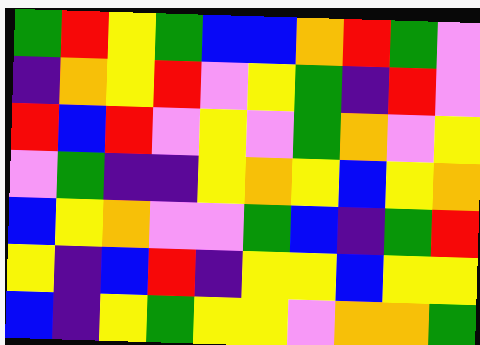[["green", "red", "yellow", "green", "blue", "blue", "orange", "red", "green", "violet"], ["indigo", "orange", "yellow", "red", "violet", "yellow", "green", "indigo", "red", "violet"], ["red", "blue", "red", "violet", "yellow", "violet", "green", "orange", "violet", "yellow"], ["violet", "green", "indigo", "indigo", "yellow", "orange", "yellow", "blue", "yellow", "orange"], ["blue", "yellow", "orange", "violet", "violet", "green", "blue", "indigo", "green", "red"], ["yellow", "indigo", "blue", "red", "indigo", "yellow", "yellow", "blue", "yellow", "yellow"], ["blue", "indigo", "yellow", "green", "yellow", "yellow", "violet", "orange", "orange", "green"]]